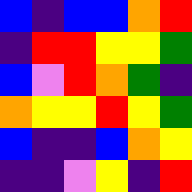[["blue", "indigo", "blue", "blue", "orange", "red"], ["indigo", "red", "red", "yellow", "yellow", "green"], ["blue", "violet", "red", "orange", "green", "indigo"], ["orange", "yellow", "yellow", "red", "yellow", "green"], ["blue", "indigo", "indigo", "blue", "orange", "yellow"], ["indigo", "indigo", "violet", "yellow", "indigo", "red"]]